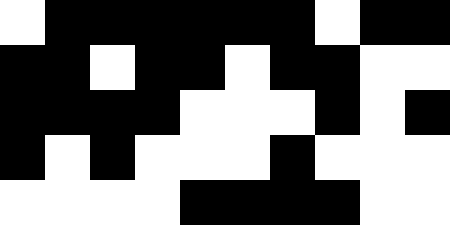[["white", "black", "black", "black", "black", "black", "black", "white", "black", "black"], ["black", "black", "white", "black", "black", "white", "black", "black", "white", "white"], ["black", "black", "black", "black", "white", "white", "white", "black", "white", "black"], ["black", "white", "black", "white", "white", "white", "black", "white", "white", "white"], ["white", "white", "white", "white", "black", "black", "black", "black", "white", "white"]]